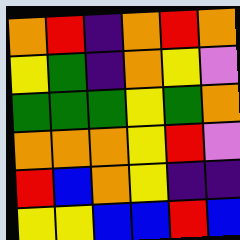[["orange", "red", "indigo", "orange", "red", "orange"], ["yellow", "green", "indigo", "orange", "yellow", "violet"], ["green", "green", "green", "yellow", "green", "orange"], ["orange", "orange", "orange", "yellow", "red", "violet"], ["red", "blue", "orange", "yellow", "indigo", "indigo"], ["yellow", "yellow", "blue", "blue", "red", "blue"]]